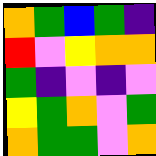[["orange", "green", "blue", "green", "indigo"], ["red", "violet", "yellow", "orange", "orange"], ["green", "indigo", "violet", "indigo", "violet"], ["yellow", "green", "orange", "violet", "green"], ["orange", "green", "green", "violet", "orange"]]